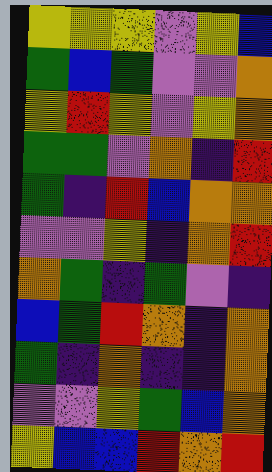[["yellow", "yellow", "yellow", "violet", "yellow", "blue"], ["green", "blue", "green", "violet", "violet", "orange"], ["yellow", "red", "yellow", "violet", "yellow", "orange"], ["green", "green", "violet", "orange", "indigo", "red"], ["green", "indigo", "red", "blue", "orange", "orange"], ["violet", "violet", "yellow", "indigo", "orange", "red"], ["orange", "green", "indigo", "green", "violet", "indigo"], ["blue", "green", "red", "orange", "indigo", "orange"], ["green", "indigo", "orange", "indigo", "indigo", "orange"], ["violet", "violet", "yellow", "green", "blue", "orange"], ["yellow", "blue", "blue", "red", "orange", "red"]]